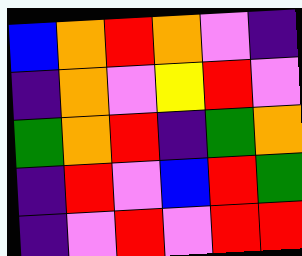[["blue", "orange", "red", "orange", "violet", "indigo"], ["indigo", "orange", "violet", "yellow", "red", "violet"], ["green", "orange", "red", "indigo", "green", "orange"], ["indigo", "red", "violet", "blue", "red", "green"], ["indigo", "violet", "red", "violet", "red", "red"]]